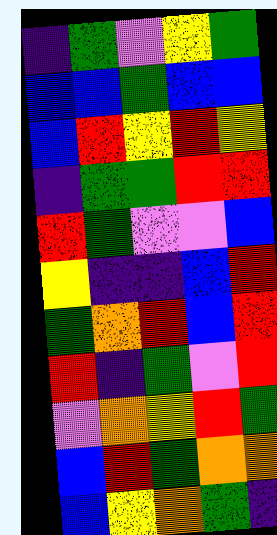[["indigo", "green", "violet", "yellow", "green"], ["blue", "blue", "green", "blue", "blue"], ["blue", "red", "yellow", "red", "yellow"], ["indigo", "green", "green", "red", "red"], ["red", "green", "violet", "violet", "blue"], ["yellow", "indigo", "indigo", "blue", "red"], ["green", "orange", "red", "blue", "red"], ["red", "indigo", "green", "violet", "red"], ["violet", "orange", "yellow", "red", "green"], ["blue", "red", "green", "orange", "orange"], ["blue", "yellow", "orange", "green", "indigo"]]